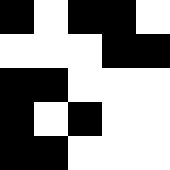[["black", "white", "black", "black", "white"], ["white", "white", "white", "black", "black"], ["black", "black", "white", "white", "white"], ["black", "white", "black", "white", "white"], ["black", "black", "white", "white", "white"]]